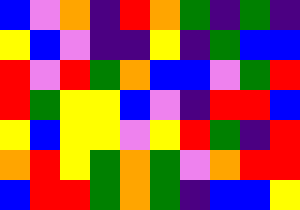[["blue", "violet", "orange", "indigo", "red", "orange", "green", "indigo", "green", "indigo"], ["yellow", "blue", "violet", "indigo", "indigo", "yellow", "indigo", "green", "blue", "blue"], ["red", "violet", "red", "green", "orange", "blue", "blue", "violet", "green", "red"], ["red", "green", "yellow", "yellow", "blue", "violet", "indigo", "red", "red", "blue"], ["yellow", "blue", "yellow", "yellow", "violet", "yellow", "red", "green", "indigo", "red"], ["orange", "red", "yellow", "green", "orange", "green", "violet", "orange", "red", "red"], ["blue", "red", "red", "green", "orange", "green", "indigo", "blue", "blue", "yellow"]]